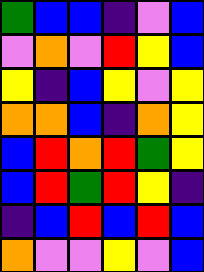[["green", "blue", "blue", "indigo", "violet", "blue"], ["violet", "orange", "violet", "red", "yellow", "blue"], ["yellow", "indigo", "blue", "yellow", "violet", "yellow"], ["orange", "orange", "blue", "indigo", "orange", "yellow"], ["blue", "red", "orange", "red", "green", "yellow"], ["blue", "red", "green", "red", "yellow", "indigo"], ["indigo", "blue", "red", "blue", "red", "blue"], ["orange", "violet", "violet", "yellow", "violet", "blue"]]